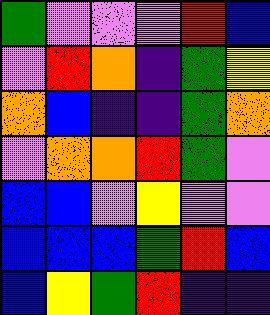[["green", "violet", "violet", "violet", "red", "blue"], ["violet", "red", "orange", "indigo", "green", "yellow"], ["orange", "blue", "indigo", "indigo", "green", "orange"], ["violet", "orange", "orange", "red", "green", "violet"], ["blue", "blue", "violet", "yellow", "violet", "violet"], ["blue", "blue", "blue", "green", "red", "blue"], ["blue", "yellow", "green", "red", "indigo", "indigo"]]